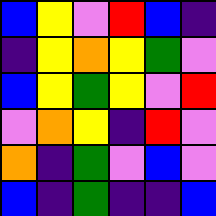[["blue", "yellow", "violet", "red", "blue", "indigo"], ["indigo", "yellow", "orange", "yellow", "green", "violet"], ["blue", "yellow", "green", "yellow", "violet", "red"], ["violet", "orange", "yellow", "indigo", "red", "violet"], ["orange", "indigo", "green", "violet", "blue", "violet"], ["blue", "indigo", "green", "indigo", "indigo", "blue"]]